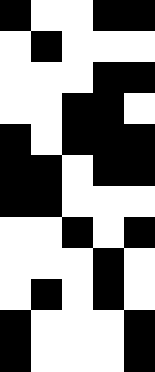[["black", "white", "white", "black", "black"], ["white", "black", "white", "white", "white"], ["white", "white", "white", "black", "black"], ["white", "white", "black", "black", "white"], ["black", "white", "black", "black", "black"], ["black", "black", "white", "black", "black"], ["black", "black", "white", "white", "white"], ["white", "white", "black", "white", "black"], ["white", "white", "white", "black", "white"], ["white", "black", "white", "black", "white"], ["black", "white", "white", "white", "black"], ["black", "white", "white", "white", "black"]]